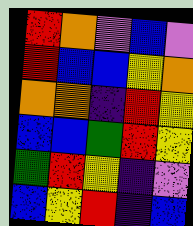[["red", "orange", "violet", "blue", "violet"], ["red", "blue", "blue", "yellow", "orange"], ["orange", "orange", "indigo", "red", "yellow"], ["blue", "blue", "green", "red", "yellow"], ["green", "red", "yellow", "indigo", "violet"], ["blue", "yellow", "red", "indigo", "blue"]]